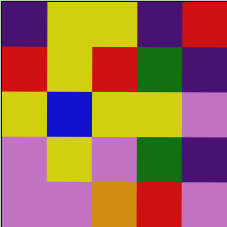[["indigo", "yellow", "yellow", "indigo", "red"], ["red", "yellow", "red", "green", "indigo"], ["yellow", "blue", "yellow", "yellow", "violet"], ["violet", "yellow", "violet", "green", "indigo"], ["violet", "violet", "orange", "red", "violet"]]